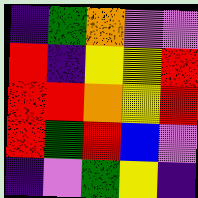[["indigo", "green", "orange", "violet", "violet"], ["red", "indigo", "yellow", "yellow", "red"], ["red", "red", "orange", "yellow", "red"], ["red", "green", "red", "blue", "violet"], ["indigo", "violet", "green", "yellow", "indigo"]]